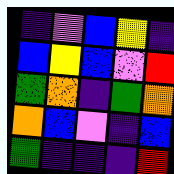[["indigo", "violet", "blue", "yellow", "indigo"], ["blue", "yellow", "blue", "violet", "red"], ["green", "orange", "indigo", "green", "orange"], ["orange", "blue", "violet", "indigo", "blue"], ["green", "indigo", "indigo", "indigo", "red"]]